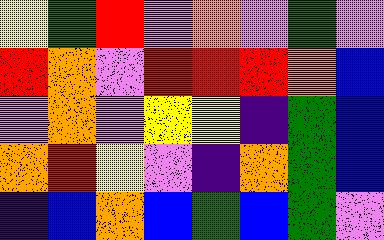[["yellow", "green", "red", "violet", "orange", "violet", "green", "violet"], ["red", "orange", "violet", "red", "red", "red", "orange", "blue"], ["violet", "orange", "violet", "yellow", "yellow", "indigo", "green", "blue"], ["orange", "red", "yellow", "violet", "indigo", "orange", "green", "blue"], ["indigo", "blue", "orange", "blue", "green", "blue", "green", "violet"]]